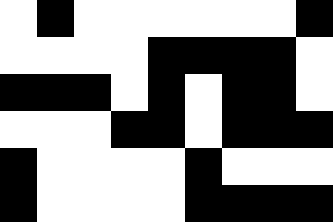[["white", "black", "white", "white", "white", "white", "white", "white", "black"], ["white", "white", "white", "white", "black", "black", "black", "black", "white"], ["black", "black", "black", "white", "black", "white", "black", "black", "white"], ["white", "white", "white", "black", "black", "white", "black", "black", "black"], ["black", "white", "white", "white", "white", "black", "white", "white", "white"], ["black", "white", "white", "white", "white", "black", "black", "black", "black"]]